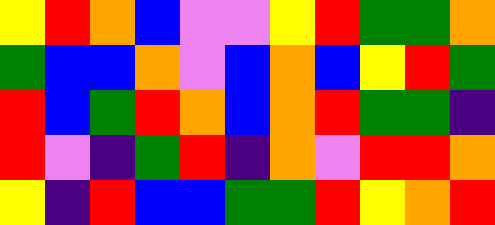[["yellow", "red", "orange", "blue", "violet", "violet", "yellow", "red", "green", "green", "orange"], ["green", "blue", "blue", "orange", "violet", "blue", "orange", "blue", "yellow", "red", "green"], ["red", "blue", "green", "red", "orange", "blue", "orange", "red", "green", "green", "indigo"], ["red", "violet", "indigo", "green", "red", "indigo", "orange", "violet", "red", "red", "orange"], ["yellow", "indigo", "red", "blue", "blue", "green", "green", "red", "yellow", "orange", "red"]]